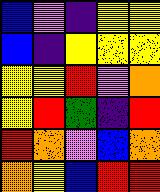[["blue", "violet", "indigo", "yellow", "yellow"], ["blue", "indigo", "yellow", "yellow", "yellow"], ["yellow", "yellow", "red", "violet", "orange"], ["yellow", "red", "green", "indigo", "red"], ["red", "orange", "violet", "blue", "orange"], ["orange", "yellow", "blue", "red", "red"]]